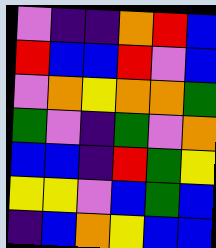[["violet", "indigo", "indigo", "orange", "red", "blue"], ["red", "blue", "blue", "red", "violet", "blue"], ["violet", "orange", "yellow", "orange", "orange", "green"], ["green", "violet", "indigo", "green", "violet", "orange"], ["blue", "blue", "indigo", "red", "green", "yellow"], ["yellow", "yellow", "violet", "blue", "green", "blue"], ["indigo", "blue", "orange", "yellow", "blue", "blue"]]